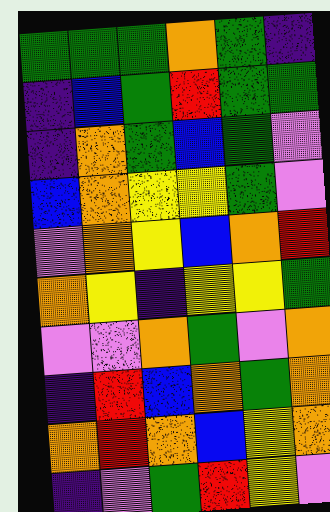[["green", "green", "green", "orange", "green", "indigo"], ["indigo", "blue", "green", "red", "green", "green"], ["indigo", "orange", "green", "blue", "green", "violet"], ["blue", "orange", "yellow", "yellow", "green", "violet"], ["violet", "orange", "yellow", "blue", "orange", "red"], ["orange", "yellow", "indigo", "yellow", "yellow", "green"], ["violet", "violet", "orange", "green", "violet", "orange"], ["indigo", "red", "blue", "orange", "green", "orange"], ["orange", "red", "orange", "blue", "yellow", "orange"], ["indigo", "violet", "green", "red", "yellow", "violet"]]